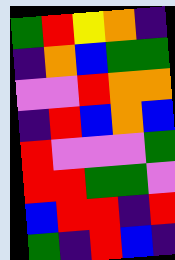[["green", "red", "yellow", "orange", "indigo"], ["indigo", "orange", "blue", "green", "green"], ["violet", "violet", "red", "orange", "orange"], ["indigo", "red", "blue", "orange", "blue"], ["red", "violet", "violet", "violet", "green"], ["red", "red", "green", "green", "violet"], ["blue", "red", "red", "indigo", "red"], ["green", "indigo", "red", "blue", "indigo"]]